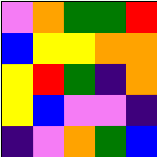[["violet", "orange", "green", "green", "red"], ["blue", "yellow", "yellow", "orange", "orange"], ["yellow", "red", "green", "indigo", "orange"], ["yellow", "blue", "violet", "violet", "indigo"], ["indigo", "violet", "orange", "green", "blue"]]